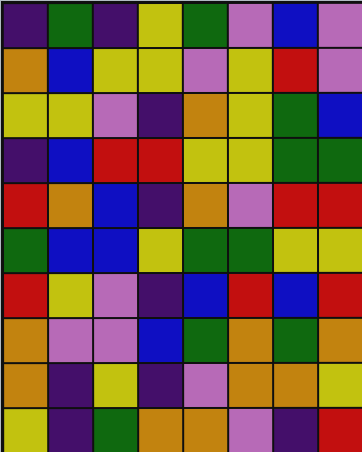[["indigo", "green", "indigo", "yellow", "green", "violet", "blue", "violet"], ["orange", "blue", "yellow", "yellow", "violet", "yellow", "red", "violet"], ["yellow", "yellow", "violet", "indigo", "orange", "yellow", "green", "blue"], ["indigo", "blue", "red", "red", "yellow", "yellow", "green", "green"], ["red", "orange", "blue", "indigo", "orange", "violet", "red", "red"], ["green", "blue", "blue", "yellow", "green", "green", "yellow", "yellow"], ["red", "yellow", "violet", "indigo", "blue", "red", "blue", "red"], ["orange", "violet", "violet", "blue", "green", "orange", "green", "orange"], ["orange", "indigo", "yellow", "indigo", "violet", "orange", "orange", "yellow"], ["yellow", "indigo", "green", "orange", "orange", "violet", "indigo", "red"]]